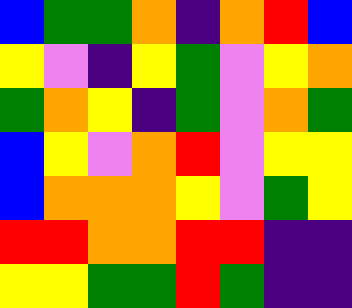[["blue", "green", "green", "orange", "indigo", "orange", "red", "blue"], ["yellow", "violet", "indigo", "yellow", "green", "violet", "yellow", "orange"], ["green", "orange", "yellow", "indigo", "green", "violet", "orange", "green"], ["blue", "yellow", "violet", "orange", "red", "violet", "yellow", "yellow"], ["blue", "orange", "orange", "orange", "yellow", "violet", "green", "yellow"], ["red", "red", "orange", "orange", "red", "red", "indigo", "indigo"], ["yellow", "yellow", "green", "green", "red", "green", "indigo", "indigo"]]